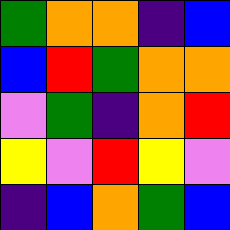[["green", "orange", "orange", "indigo", "blue"], ["blue", "red", "green", "orange", "orange"], ["violet", "green", "indigo", "orange", "red"], ["yellow", "violet", "red", "yellow", "violet"], ["indigo", "blue", "orange", "green", "blue"]]